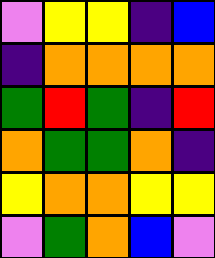[["violet", "yellow", "yellow", "indigo", "blue"], ["indigo", "orange", "orange", "orange", "orange"], ["green", "red", "green", "indigo", "red"], ["orange", "green", "green", "orange", "indigo"], ["yellow", "orange", "orange", "yellow", "yellow"], ["violet", "green", "orange", "blue", "violet"]]